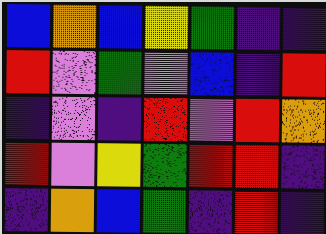[["blue", "orange", "blue", "yellow", "green", "indigo", "indigo"], ["red", "violet", "green", "violet", "blue", "indigo", "red"], ["indigo", "violet", "indigo", "red", "violet", "red", "orange"], ["red", "violet", "yellow", "green", "red", "red", "indigo"], ["indigo", "orange", "blue", "green", "indigo", "red", "indigo"]]